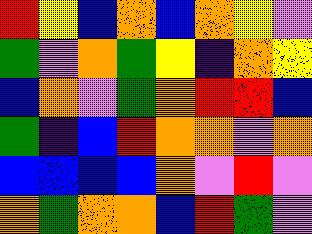[["red", "yellow", "blue", "orange", "blue", "orange", "yellow", "violet"], ["green", "violet", "orange", "green", "yellow", "indigo", "orange", "yellow"], ["blue", "orange", "violet", "green", "orange", "red", "red", "blue"], ["green", "indigo", "blue", "red", "orange", "orange", "violet", "orange"], ["blue", "blue", "blue", "blue", "orange", "violet", "red", "violet"], ["orange", "green", "orange", "orange", "blue", "red", "green", "violet"]]